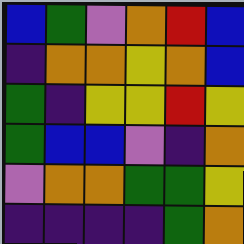[["blue", "green", "violet", "orange", "red", "blue"], ["indigo", "orange", "orange", "yellow", "orange", "blue"], ["green", "indigo", "yellow", "yellow", "red", "yellow"], ["green", "blue", "blue", "violet", "indigo", "orange"], ["violet", "orange", "orange", "green", "green", "yellow"], ["indigo", "indigo", "indigo", "indigo", "green", "orange"]]